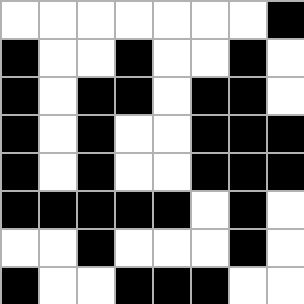[["white", "white", "white", "white", "white", "white", "white", "black"], ["black", "white", "white", "black", "white", "white", "black", "white"], ["black", "white", "black", "black", "white", "black", "black", "white"], ["black", "white", "black", "white", "white", "black", "black", "black"], ["black", "white", "black", "white", "white", "black", "black", "black"], ["black", "black", "black", "black", "black", "white", "black", "white"], ["white", "white", "black", "white", "white", "white", "black", "white"], ["black", "white", "white", "black", "black", "black", "white", "white"]]